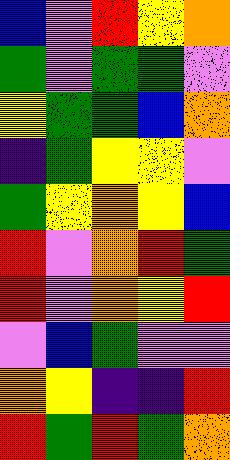[["blue", "violet", "red", "yellow", "orange"], ["green", "violet", "green", "green", "violet"], ["yellow", "green", "green", "blue", "orange"], ["indigo", "green", "yellow", "yellow", "violet"], ["green", "yellow", "orange", "yellow", "blue"], ["red", "violet", "orange", "red", "green"], ["red", "violet", "orange", "yellow", "red"], ["violet", "blue", "green", "violet", "violet"], ["orange", "yellow", "indigo", "indigo", "red"], ["red", "green", "red", "green", "orange"]]